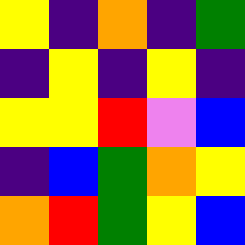[["yellow", "indigo", "orange", "indigo", "green"], ["indigo", "yellow", "indigo", "yellow", "indigo"], ["yellow", "yellow", "red", "violet", "blue"], ["indigo", "blue", "green", "orange", "yellow"], ["orange", "red", "green", "yellow", "blue"]]